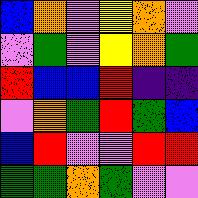[["blue", "orange", "violet", "yellow", "orange", "violet"], ["violet", "green", "violet", "yellow", "orange", "green"], ["red", "blue", "blue", "red", "indigo", "indigo"], ["violet", "orange", "green", "red", "green", "blue"], ["blue", "red", "violet", "violet", "red", "red"], ["green", "green", "orange", "green", "violet", "violet"]]